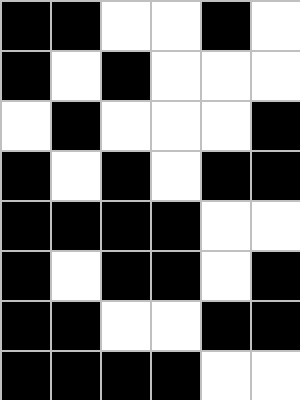[["black", "black", "white", "white", "black", "white"], ["black", "white", "black", "white", "white", "white"], ["white", "black", "white", "white", "white", "black"], ["black", "white", "black", "white", "black", "black"], ["black", "black", "black", "black", "white", "white"], ["black", "white", "black", "black", "white", "black"], ["black", "black", "white", "white", "black", "black"], ["black", "black", "black", "black", "white", "white"]]